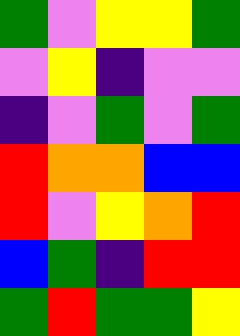[["green", "violet", "yellow", "yellow", "green"], ["violet", "yellow", "indigo", "violet", "violet"], ["indigo", "violet", "green", "violet", "green"], ["red", "orange", "orange", "blue", "blue"], ["red", "violet", "yellow", "orange", "red"], ["blue", "green", "indigo", "red", "red"], ["green", "red", "green", "green", "yellow"]]